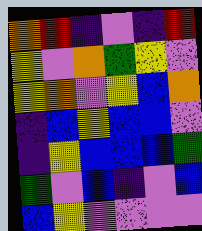[["orange", "red", "indigo", "violet", "indigo", "red"], ["yellow", "violet", "orange", "green", "yellow", "violet"], ["yellow", "orange", "violet", "yellow", "blue", "orange"], ["indigo", "blue", "yellow", "blue", "blue", "violet"], ["indigo", "yellow", "blue", "blue", "blue", "green"], ["green", "violet", "blue", "indigo", "violet", "blue"], ["blue", "yellow", "violet", "violet", "violet", "violet"]]